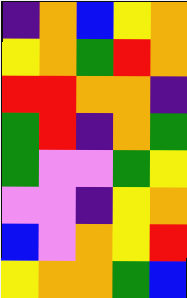[["indigo", "orange", "blue", "yellow", "orange"], ["yellow", "orange", "green", "red", "orange"], ["red", "red", "orange", "orange", "indigo"], ["green", "red", "indigo", "orange", "green"], ["green", "violet", "violet", "green", "yellow"], ["violet", "violet", "indigo", "yellow", "orange"], ["blue", "violet", "orange", "yellow", "red"], ["yellow", "orange", "orange", "green", "blue"]]